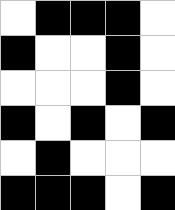[["white", "black", "black", "black", "white"], ["black", "white", "white", "black", "white"], ["white", "white", "white", "black", "white"], ["black", "white", "black", "white", "black"], ["white", "black", "white", "white", "white"], ["black", "black", "black", "white", "black"]]